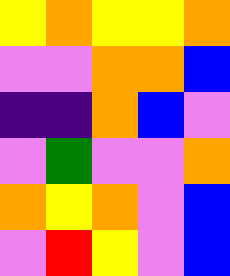[["yellow", "orange", "yellow", "yellow", "orange"], ["violet", "violet", "orange", "orange", "blue"], ["indigo", "indigo", "orange", "blue", "violet"], ["violet", "green", "violet", "violet", "orange"], ["orange", "yellow", "orange", "violet", "blue"], ["violet", "red", "yellow", "violet", "blue"]]